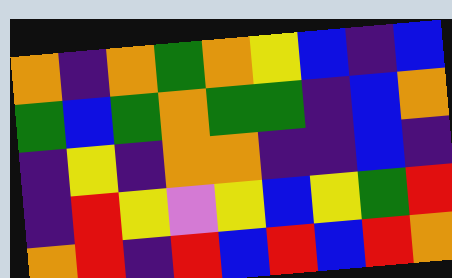[["orange", "indigo", "orange", "green", "orange", "yellow", "blue", "indigo", "blue"], ["green", "blue", "green", "orange", "green", "green", "indigo", "blue", "orange"], ["indigo", "yellow", "indigo", "orange", "orange", "indigo", "indigo", "blue", "indigo"], ["indigo", "red", "yellow", "violet", "yellow", "blue", "yellow", "green", "red"], ["orange", "red", "indigo", "red", "blue", "red", "blue", "red", "orange"]]